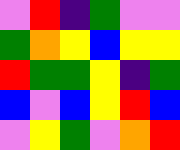[["violet", "red", "indigo", "green", "violet", "violet"], ["green", "orange", "yellow", "blue", "yellow", "yellow"], ["red", "green", "green", "yellow", "indigo", "green"], ["blue", "violet", "blue", "yellow", "red", "blue"], ["violet", "yellow", "green", "violet", "orange", "red"]]